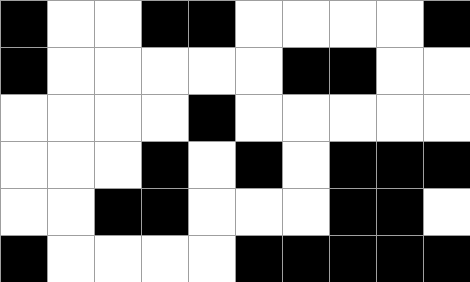[["black", "white", "white", "black", "black", "white", "white", "white", "white", "black"], ["black", "white", "white", "white", "white", "white", "black", "black", "white", "white"], ["white", "white", "white", "white", "black", "white", "white", "white", "white", "white"], ["white", "white", "white", "black", "white", "black", "white", "black", "black", "black"], ["white", "white", "black", "black", "white", "white", "white", "black", "black", "white"], ["black", "white", "white", "white", "white", "black", "black", "black", "black", "black"]]